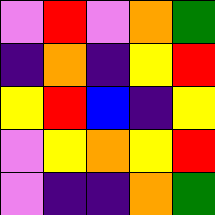[["violet", "red", "violet", "orange", "green"], ["indigo", "orange", "indigo", "yellow", "red"], ["yellow", "red", "blue", "indigo", "yellow"], ["violet", "yellow", "orange", "yellow", "red"], ["violet", "indigo", "indigo", "orange", "green"]]